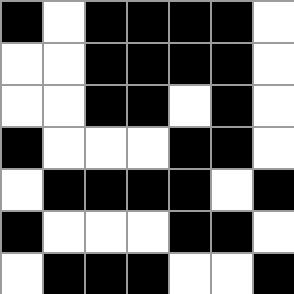[["black", "white", "black", "black", "black", "black", "white"], ["white", "white", "black", "black", "black", "black", "white"], ["white", "white", "black", "black", "white", "black", "white"], ["black", "white", "white", "white", "black", "black", "white"], ["white", "black", "black", "black", "black", "white", "black"], ["black", "white", "white", "white", "black", "black", "white"], ["white", "black", "black", "black", "white", "white", "black"]]